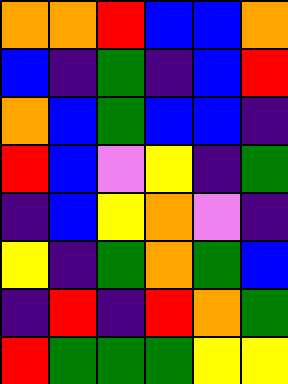[["orange", "orange", "red", "blue", "blue", "orange"], ["blue", "indigo", "green", "indigo", "blue", "red"], ["orange", "blue", "green", "blue", "blue", "indigo"], ["red", "blue", "violet", "yellow", "indigo", "green"], ["indigo", "blue", "yellow", "orange", "violet", "indigo"], ["yellow", "indigo", "green", "orange", "green", "blue"], ["indigo", "red", "indigo", "red", "orange", "green"], ["red", "green", "green", "green", "yellow", "yellow"]]